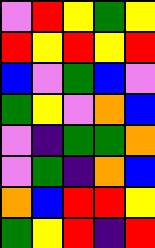[["violet", "red", "yellow", "green", "yellow"], ["red", "yellow", "red", "yellow", "red"], ["blue", "violet", "green", "blue", "violet"], ["green", "yellow", "violet", "orange", "blue"], ["violet", "indigo", "green", "green", "orange"], ["violet", "green", "indigo", "orange", "blue"], ["orange", "blue", "red", "red", "yellow"], ["green", "yellow", "red", "indigo", "red"]]